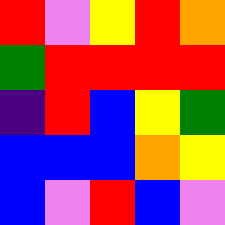[["red", "violet", "yellow", "red", "orange"], ["green", "red", "red", "red", "red"], ["indigo", "red", "blue", "yellow", "green"], ["blue", "blue", "blue", "orange", "yellow"], ["blue", "violet", "red", "blue", "violet"]]